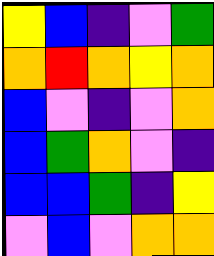[["yellow", "blue", "indigo", "violet", "green"], ["orange", "red", "orange", "yellow", "orange"], ["blue", "violet", "indigo", "violet", "orange"], ["blue", "green", "orange", "violet", "indigo"], ["blue", "blue", "green", "indigo", "yellow"], ["violet", "blue", "violet", "orange", "orange"]]